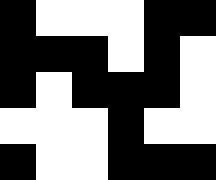[["black", "white", "white", "white", "black", "black"], ["black", "black", "black", "white", "black", "white"], ["black", "white", "black", "black", "black", "white"], ["white", "white", "white", "black", "white", "white"], ["black", "white", "white", "black", "black", "black"]]